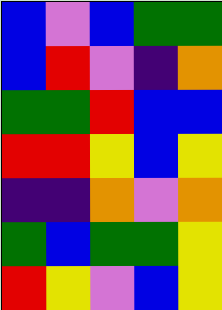[["blue", "violet", "blue", "green", "green"], ["blue", "red", "violet", "indigo", "orange"], ["green", "green", "red", "blue", "blue"], ["red", "red", "yellow", "blue", "yellow"], ["indigo", "indigo", "orange", "violet", "orange"], ["green", "blue", "green", "green", "yellow"], ["red", "yellow", "violet", "blue", "yellow"]]